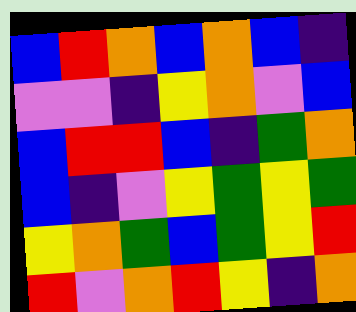[["blue", "red", "orange", "blue", "orange", "blue", "indigo"], ["violet", "violet", "indigo", "yellow", "orange", "violet", "blue"], ["blue", "red", "red", "blue", "indigo", "green", "orange"], ["blue", "indigo", "violet", "yellow", "green", "yellow", "green"], ["yellow", "orange", "green", "blue", "green", "yellow", "red"], ["red", "violet", "orange", "red", "yellow", "indigo", "orange"]]